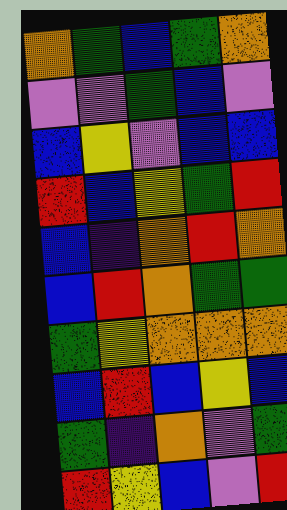[["orange", "green", "blue", "green", "orange"], ["violet", "violet", "green", "blue", "violet"], ["blue", "yellow", "violet", "blue", "blue"], ["red", "blue", "yellow", "green", "red"], ["blue", "indigo", "orange", "red", "orange"], ["blue", "red", "orange", "green", "green"], ["green", "yellow", "orange", "orange", "orange"], ["blue", "red", "blue", "yellow", "blue"], ["green", "indigo", "orange", "violet", "green"], ["red", "yellow", "blue", "violet", "red"]]